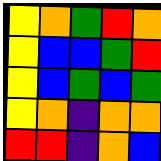[["yellow", "orange", "green", "red", "orange"], ["yellow", "blue", "blue", "green", "red"], ["yellow", "blue", "green", "blue", "green"], ["yellow", "orange", "indigo", "orange", "orange"], ["red", "red", "indigo", "orange", "blue"]]